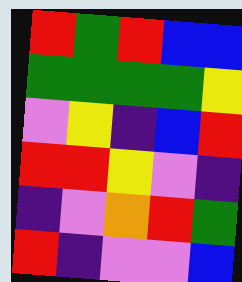[["red", "green", "red", "blue", "blue"], ["green", "green", "green", "green", "yellow"], ["violet", "yellow", "indigo", "blue", "red"], ["red", "red", "yellow", "violet", "indigo"], ["indigo", "violet", "orange", "red", "green"], ["red", "indigo", "violet", "violet", "blue"]]